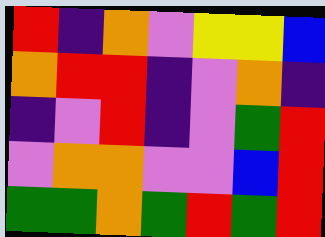[["red", "indigo", "orange", "violet", "yellow", "yellow", "blue"], ["orange", "red", "red", "indigo", "violet", "orange", "indigo"], ["indigo", "violet", "red", "indigo", "violet", "green", "red"], ["violet", "orange", "orange", "violet", "violet", "blue", "red"], ["green", "green", "orange", "green", "red", "green", "red"]]